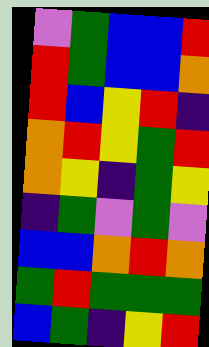[["violet", "green", "blue", "blue", "red"], ["red", "green", "blue", "blue", "orange"], ["red", "blue", "yellow", "red", "indigo"], ["orange", "red", "yellow", "green", "red"], ["orange", "yellow", "indigo", "green", "yellow"], ["indigo", "green", "violet", "green", "violet"], ["blue", "blue", "orange", "red", "orange"], ["green", "red", "green", "green", "green"], ["blue", "green", "indigo", "yellow", "red"]]